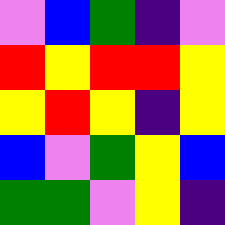[["violet", "blue", "green", "indigo", "violet"], ["red", "yellow", "red", "red", "yellow"], ["yellow", "red", "yellow", "indigo", "yellow"], ["blue", "violet", "green", "yellow", "blue"], ["green", "green", "violet", "yellow", "indigo"]]